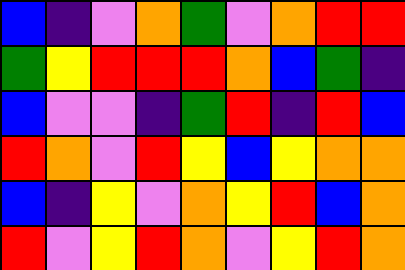[["blue", "indigo", "violet", "orange", "green", "violet", "orange", "red", "red"], ["green", "yellow", "red", "red", "red", "orange", "blue", "green", "indigo"], ["blue", "violet", "violet", "indigo", "green", "red", "indigo", "red", "blue"], ["red", "orange", "violet", "red", "yellow", "blue", "yellow", "orange", "orange"], ["blue", "indigo", "yellow", "violet", "orange", "yellow", "red", "blue", "orange"], ["red", "violet", "yellow", "red", "orange", "violet", "yellow", "red", "orange"]]